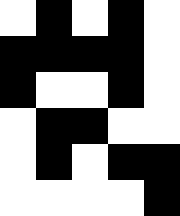[["white", "black", "white", "black", "white"], ["black", "black", "black", "black", "white"], ["black", "white", "white", "black", "white"], ["white", "black", "black", "white", "white"], ["white", "black", "white", "black", "black"], ["white", "white", "white", "white", "black"]]